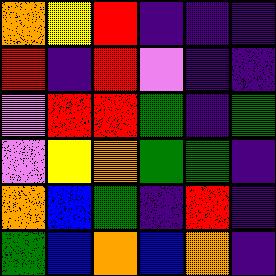[["orange", "yellow", "red", "indigo", "indigo", "indigo"], ["red", "indigo", "red", "violet", "indigo", "indigo"], ["violet", "red", "red", "green", "indigo", "green"], ["violet", "yellow", "orange", "green", "green", "indigo"], ["orange", "blue", "green", "indigo", "red", "indigo"], ["green", "blue", "orange", "blue", "orange", "indigo"]]